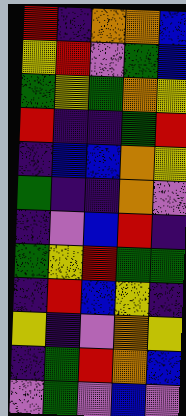[["red", "indigo", "orange", "orange", "blue"], ["yellow", "red", "violet", "green", "blue"], ["green", "yellow", "green", "orange", "yellow"], ["red", "indigo", "indigo", "green", "red"], ["indigo", "blue", "blue", "orange", "yellow"], ["green", "indigo", "indigo", "orange", "violet"], ["indigo", "violet", "blue", "red", "indigo"], ["green", "yellow", "red", "green", "green"], ["indigo", "red", "blue", "yellow", "indigo"], ["yellow", "indigo", "violet", "orange", "yellow"], ["indigo", "green", "red", "orange", "blue"], ["violet", "green", "violet", "blue", "violet"]]